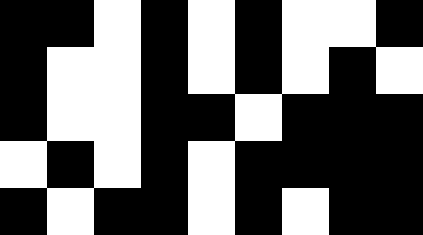[["black", "black", "white", "black", "white", "black", "white", "white", "black"], ["black", "white", "white", "black", "white", "black", "white", "black", "white"], ["black", "white", "white", "black", "black", "white", "black", "black", "black"], ["white", "black", "white", "black", "white", "black", "black", "black", "black"], ["black", "white", "black", "black", "white", "black", "white", "black", "black"]]